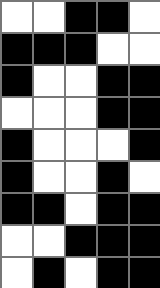[["white", "white", "black", "black", "white"], ["black", "black", "black", "white", "white"], ["black", "white", "white", "black", "black"], ["white", "white", "white", "black", "black"], ["black", "white", "white", "white", "black"], ["black", "white", "white", "black", "white"], ["black", "black", "white", "black", "black"], ["white", "white", "black", "black", "black"], ["white", "black", "white", "black", "black"]]